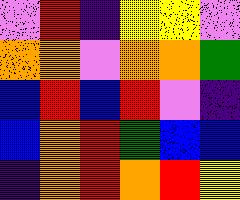[["violet", "red", "indigo", "yellow", "yellow", "violet"], ["orange", "orange", "violet", "orange", "orange", "green"], ["blue", "red", "blue", "red", "violet", "indigo"], ["blue", "orange", "red", "green", "blue", "blue"], ["indigo", "orange", "red", "orange", "red", "yellow"]]